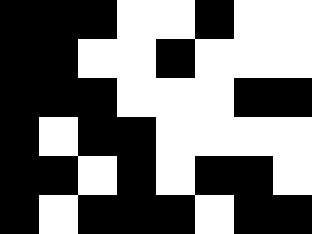[["black", "black", "black", "white", "white", "black", "white", "white"], ["black", "black", "white", "white", "black", "white", "white", "white"], ["black", "black", "black", "white", "white", "white", "black", "black"], ["black", "white", "black", "black", "white", "white", "white", "white"], ["black", "black", "white", "black", "white", "black", "black", "white"], ["black", "white", "black", "black", "black", "white", "black", "black"]]